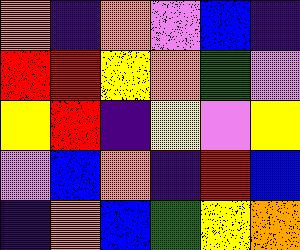[["orange", "indigo", "orange", "violet", "blue", "indigo"], ["red", "red", "yellow", "orange", "green", "violet"], ["yellow", "red", "indigo", "yellow", "violet", "yellow"], ["violet", "blue", "orange", "indigo", "red", "blue"], ["indigo", "orange", "blue", "green", "yellow", "orange"]]